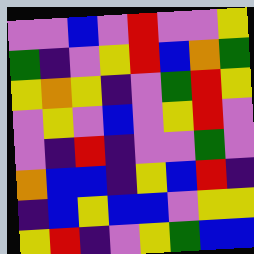[["violet", "violet", "blue", "violet", "red", "violet", "violet", "yellow"], ["green", "indigo", "violet", "yellow", "red", "blue", "orange", "green"], ["yellow", "orange", "yellow", "indigo", "violet", "green", "red", "yellow"], ["violet", "yellow", "violet", "blue", "violet", "yellow", "red", "violet"], ["violet", "indigo", "red", "indigo", "violet", "violet", "green", "violet"], ["orange", "blue", "blue", "indigo", "yellow", "blue", "red", "indigo"], ["indigo", "blue", "yellow", "blue", "blue", "violet", "yellow", "yellow"], ["yellow", "red", "indigo", "violet", "yellow", "green", "blue", "blue"]]